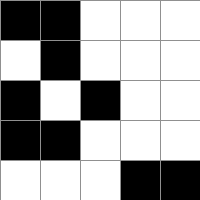[["black", "black", "white", "white", "white"], ["white", "black", "white", "white", "white"], ["black", "white", "black", "white", "white"], ["black", "black", "white", "white", "white"], ["white", "white", "white", "black", "black"]]